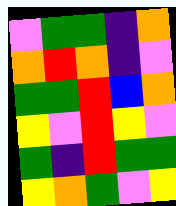[["violet", "green", "green", "indigo", "orange"], ["orange", "red", "orange", "indigo", "violet"], ["green", "green", "red", "blue", "orange"], ["yellow", "violet", "red", "yellow", "violet"], ["green", "indigo", "red", "green", "green"], ["yellow", "orange", "green", "violet", "yellow"]]